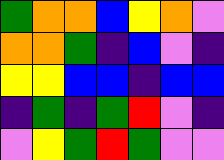[["green", "orange", "orange", "blue", "yellow", "orange", "violet"], ["orange", "orange", "green", "indigo", "blue", "violet", "indigo"], ["yellow", "yellow", "blue", "blue", "indigo", "blue", "blue"], ["indigo", "green", "indigo", "green", "red", "violet", "indigo"], ["violet", "yellow", "green", "red", "green", "violet", "violet"]]